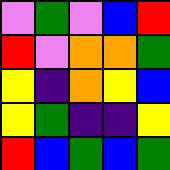[["violet", "green", "violet", "blue", "red"], ["red", "violet", "orange", "orange", "green"], ["yellow", "indigo", "orange", "yellow", "blue"], ["yellow", "green", "indigo", "indigo", "yellow"], ["red", "blue", "green", "blue", "green"]]